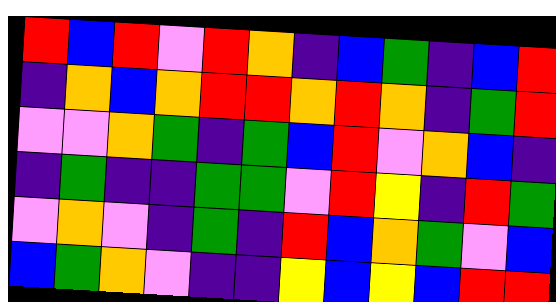[["red", "blue", "red", "violet", "red", "orange", "indigo", "blue", "green", "indigo", "blue", "red"], ["indigo", "orange", "blue", "orange", "red", "red", "orange", "red", "orange", "indigo", "green", "red"], ["violet", "violet", "orange", "green", "indigo", "green", "blue", "red", "violet", "orange", "blue", "indigo"], ["indigo", "green", "indigo", "indigo", "green", "green", "violet", "red", "yellow", "indigo", "red", "green"], ["violet", "orange", "violet", "indigo", "green", "indigo", "red", "blue", "orange", "green", "violet", "blue"], ["blue", "green", "orange", "violet", "indigo", "indigo", "yellow", "blue", "yellow", "blue", "red", "red"]]